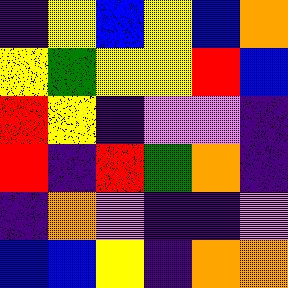[["indigo", "yellow", "blue", "yellow", "blue", "orange"], ["yellow", "green", "yellow", "yellow", "red", "blue"], ["red", "yellow", "indigo", "violet", "violet", "indigo"], ["red", "indigo", "red", "green", "orange", "indigo"], ["indigo", "orange", "violet", "indigo", "indigo", "violet"], ["blue", "blue", "yellow", "indigo", "orange", "orange"]]